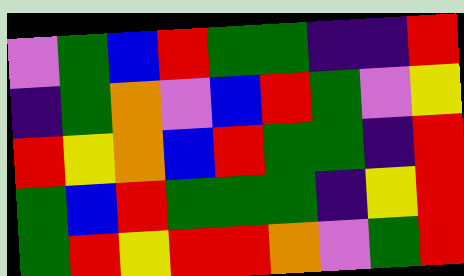[["violet", "green", "blue", "red", "green", "green", "indigo", "indigo", "red"], ["indigo", "green", "orange", "violet", "blue", "red", "green", "violet", "yellow"], ["red", "yellow", "orange", "blue", "red", "green", "green", "indigo", "red"], ["green", "blue", "red", "green", "green", "green", "indigo", "yellow", "red"], ["green", "red", "yellow", "red", "red", "orange", "violet", "green", "red"]]